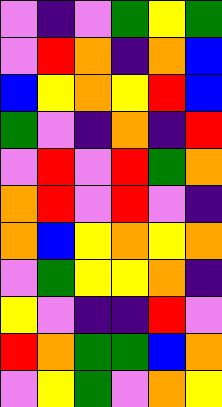[["violet", "indigo", "violet", "green", "yellow", "green"], ["violet", "red", "orange", "indigo", "orange", "blue"], ["blue", "yellow", "orange", "yellow", "red", "blue"], ["green", "violet", "indigo", "orange", "indigo", "red"], ["violet", "red", "violet", "red", "green", "orange"], ["orange", "red", "violet", "red", "violet", "indigo"], ["orange", "blue", "yellow", "orange", "yellow", "orange"], ["violet", "green", "yellow", "yellow", "orange", "indigo"], ["yellow", "violet", "indigo", "indigo", "red", "violet"], ["red", "orange", "green", "green", "blue", "orange"], ["violet", "yellow", "green", "violet", "orange", "yellow"]]